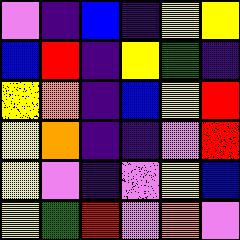[["violet", "indigo", "blue", "indigo", "yellow", "yellow"], ["blue", "red", "indigo", "yellow", "green", "indigo"], ["yellow", "orange", "indigo", "blue", "yellow", "red"], ["yellow", "orange", "indigo", "indigo", "violet", "red"], ["yellow", "violet", "indigo", "violet", "yellow", "blue"], ["yellow", "green", "red", "violet", "orange", "violet"]]